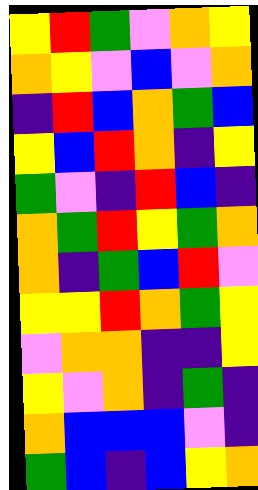[["yellow", "red", "green", "violet", "orange", "yellow"], ["orange", "yellow", "violet", "blue", "violet", "orange"], ["indigo", "red", "blue", "orange", "green", "blue"], ["yellow", "blue", "red", "orange", "indigo", "yellow"], ["green", "violet", "indigo", "red", "blue", "indigo"], ["orange", "green", "red", "yellow", "green", "orange"], ["orange", "indigo", "green", "blue", "red", "violet"], ["yellow", "yellow", "red", "orange", "green", "yellow"], ["violet", "orange", "orange", "indigo", "indigo", "yellow"], ["yellow", "violet", "orange", "indigo", "green", "indigo"], ["orange", "blue", "blue", "blue", "violet", "indigo"], ["green", "blue", "indigo", "blue", "yellow", "orange"]]